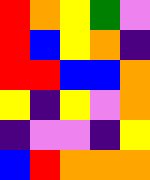[["red", "orange", "yellow", "green", "violet"], ["red", "blue", "yellow", "orange", "indigo"], ["red", "red", "blue", "blue", "orange"], ["yellow", "indigo", "yellow", "violet", "orange"], ["indigo", "violet", "violet", "indigo", "yellow"], ["blue", "red", "orange", "orange", "orange"]]